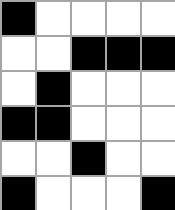[["black", "white", "white", "white", "white"], ["white", "white", "black", "black", "black"], ["white", "black", "white", "white", "white"], ["black", "black", "white", "white", "white"], ["white", "white", "black", "white", "white"], ["black", "white", "white", "white", "black"]]